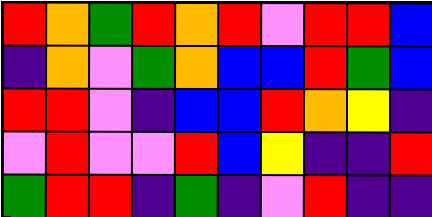[["red", "orange", "green", "red", "orange", "red", "violet", "red", "red", "blue"], ["indigo", "orange", "violet", "green", "orange", "blue", "blue", "red", "green", "blue"], ["red", "red", "violet", "indigo", "blue", "blue", "red", "orange", "yellow", "indigo"], ["violet", "red", "violet", "violet", "red", "blue", "yellow", "indigo", "indigo", "red"], ["green", "red", "red", "indigo", "green", "indigo", "violet", "red", "indigo", "indigo"]]